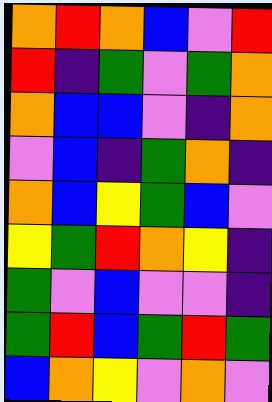[["orange", "red", "orange", "blue", "violet", "red"], ["red", "indigo", "green", "violet", "green", "orange"], ["orange", "blue", "blue", "violet", "indigo", "orange"], ["violet", "blue", "indigo", "green", "orange", "indigo"], ["orange", "blue", "yellow", "green", "blue", "violet"], ["yellow", "green", "red", "orange", "yellow", "indigo"], ["green", "violet", "blue", "violet", "violet", "indigo"], ["green", "red", "blue", "green", "red", "green"], ["blue", "orange", "yellow", "violet", "orange", "violet"]]